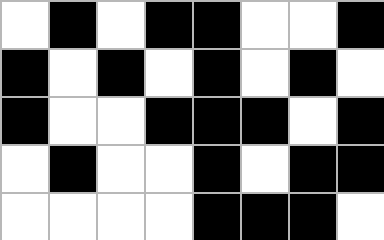[["white", "black", "white", "black", "black", "white", "white", "black"], ["black", "white", "black", "white", "black", "white", "black", "white"], ["black", "white", "white", "black", "black", "black", "white", "black"], ["white", "black", "white", "white", "black", "white", "black", "black"], ["white", "white", "white", "white", "black", "black", "black", "white"]]